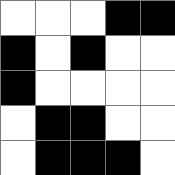[["white", "white", "white", "black", "black"], ["black", "white", "black", "white", "white"], ["black", "white", "white", "white", "white"], ["white", "black", "black", "white", "white"], ["white", "black", "black", "black", "white"]]